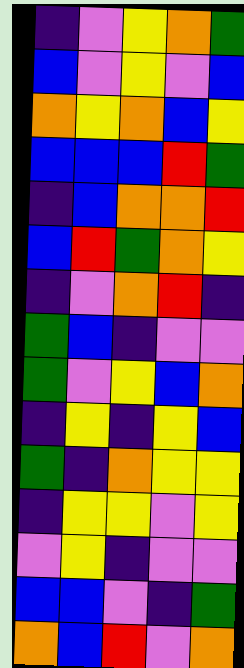[["indigo", "violet", "yellow", "orange", "green"], ["blue", "violet", "yellow", "violet", "blue"], ["orange", "yellow", "orange", "blue", "yellow"], ["blue", "blue", "blue", "red", "green"], ["indigo", "blue", "orange", "orange", "red"], ["blue", "red", "green", "orange", "yellow"], ["indigo", "violet", "orange", "red", "indigo"], ["green", "blue", "indigo", "violet", "violet"], ["green", "violet", "yellow", "blue", "orange"], ["indigo", "yellow", "indigo", "yellow", "blue"], ["green", "indigo", "orange", "yellow", "yellow"], ["indigo", "yellow", "yellow", "violet", "yellow"], ["violet", "yellow", "indigo", "violet", "violet"], ["blue", "blue", "violet", "indigo", "green"], ["orange", "blue", "red", "violet", "orange"]]